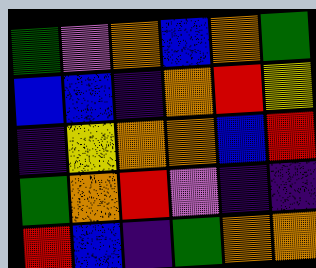[["green", "violet", "orange", "blue", "orange", "green"], ["blue", "blue", "indigo", "orange", "red", "yellow"], ["indigo", "yellow", "orange", "orange", "blue", "red"], ["green", "orange", "red", "violet", "indigo", "indigo"], ["red", "blue", "indigo", "green", "orange", "orange"]]